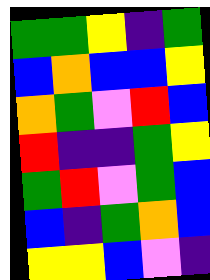[["green", "green", "yellow", "indigo", "green"], ["blue", "orange", "blue", "blue", "yellow"], ["orange", "green", "violet", "red", "blue"], ["red", "indigo", "indigo", "green", "yellow"], ["green", "red", "violet", "green", "blue"], ["blue", "indigo", "green", "orange", "blue"], ["yellow", "yellow", "blue", "violet", "indigo"]]